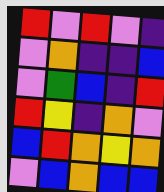[["red", "violet", "red", "violet", "indigo"], ["violet", "orange", "indigo", "indigo", "blue"], ["violet", "green", "blue", "indigo", "red"], ["red", "yellow", "indigo", "orange", "violet"], ["blue", "red", "orange", "yellow", "orange"], ["violet", "blue", "orange", "blue", "blue"]]